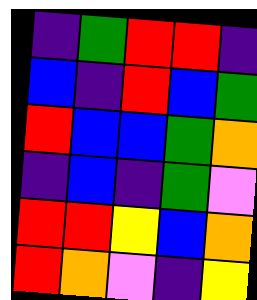[["indigo", "green", "red", "red", "indigo"], ["blue", "indigo", "red", "blue", "green"], ["red", "blue", "blue", "green", "orange"], ["indigo", "blue", "indigo", "green", "violet"], ["red", "red", "yellow", "blue", "orange"], ["red", "orange", "violet", "indigo", "yellow"]]